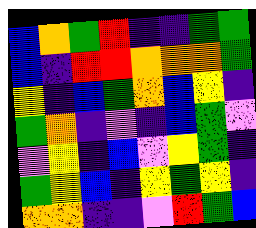[["blue", "orange", "green", "red", "indigo", "indigo", "green", "green"], ["blue", "indigo", "red", "red", "orange", "orange", "orange", "green"], ["yellow", "indigo", "blue", "green", "orange", "blue", "yellow", "indigo"], ["green", "orange", "indigo", "violet", "indigo", "blue", "green", "violet"], ["violet", "yellow", "indigo", "blue", "violet", "yellow", "green", "indigo"], ["green", "yellow", "blue", "indigo", "yellow", "green", "yellow", "indigo"], ["orange", "orange", "indigo", "indigo", "violet", "red", "green", "blue"]]